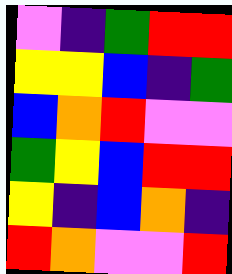[["violet", "indigo", "green", "red", "red"], ["yellow", "yellow", "blue", "indigo", "green"], ["blue", "orange", "red", "violet", "violet"], ["green", "yellow", "blue", "red", "red"], ["yellow", "indigo", "blue", "orange", "indigo"], ["red", "orange", "violet", "violet", "red"]]